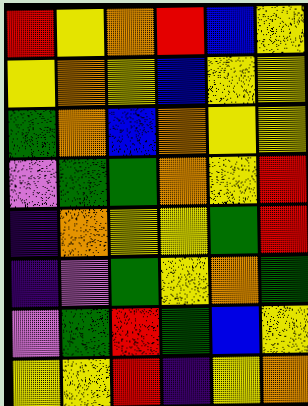[["red", "yellow", "orange", "red", "blue", "yellow"], ["yellow", "orange", "yellow", "blue", "yellow", "yellow"], ["green", "orange", "blue", "orange", "yellow", "yellow"], ["violet", "green", "green", "orange", "yellow", "red"], ["indigo", "orange", "yellow", "yellow", "green", "red"], ["indigo", "violet", "green", "yellow", "orange", "green"], ["violet", "green", "red", "green", "blue", "yellow"], ["yellow", "yellow", "red", "indigo", "yellow", "orange"]]